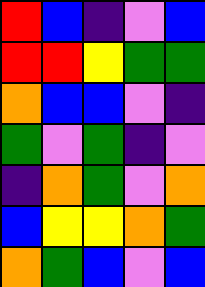[["red", "blue", "indigo", "violet", "blue"], ["red", "red", "yellow", "green", "green"], ["orange", "blue", "blue", "violet", "indigo"], ["green", "violet", "green", "indigo", "violet"], ["indigo", "orange", "green", "violet", "orange"], ["blue", "yellow", "yellow", "orange", "green"], ["orange", "green", "blue", "violet", "blue"]]